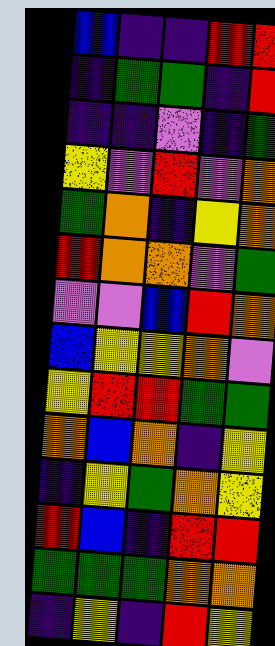[["blue", "indigo", "indigo", "red", "red"], ["indigo", "green", "green", "indigo", "red"], ["indigo", "indigo", "violet", "indigo", "green"], ["yellow", "violet", "red", "violet", "orange"], ["green", "orange", "indigo", "yellow", "orange"], ["red", "orange", "orange", "violet", "green"], ["violet", "violet", "blue", "red", "orange"], ["blue", "yellow", "yellow", "orange", "violet"], ["yellow", "red", "red", "green", "green"], ["orange", "blue", "orange", "indigo", "yellow"], ["indigo", "yellow", "green", "orange", "yellow"], ["red", "blue", "indigo", "red", "red"], ["green", "green", "green", "orange", "orange"], ["indigo", "yellow", "indigo", "red", "yellow"]]